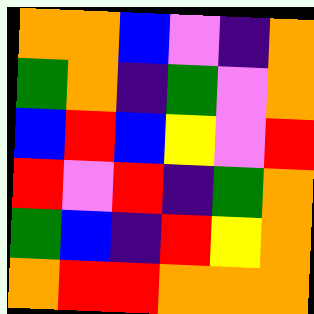[["orange", "orange", "blue", "violet", "indigo", "orange"], ["green", "orange", "indigo", "green", "violet", "orange"], ["blue", "red", "blue", "yellow", "violet", "red"], ["red", "violet", "red", "indigo", "green", "orange"], ["green", "blue", "indigo", "red", "yellow", "orange"], ["orange", "red", "red", "orange", "orange", "orange"]]